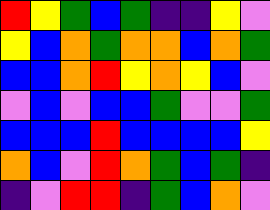[["red", "yellow", "green", "blue", "green", "indigo", "indigo", "yellow", "violet"], ["yellow", "blue", "orange", "green", "orange", "orange", "blue", "orange", "green"], ["blue", "blue", "orange", "red", "yellow", "orange", "yellow", "blue", "violet"], ["violet", "blue", "violet", "blue", "blue", "green", "violet", "violet", "green"], ["blue", "blue", "blue", "red", "blue", "blue", "blue", "blue", "yellow"], ["orange", "blue", "violet", "red", "orange", "green", "blue", "green", "indigo"], ["indigo", "violet", "red", "red", "indigo", "green", "blue", "orange", "violet"]]